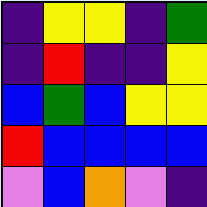[["indigo", "yellow", "yellow", "indigo", "green"], ["indigo", "red", "indigo", "indigo", "yellow"], ["blue", "green", "blue", "yellow", "yellow"], ["red", "blue", "blue", "blue", "blue"], ["violet", "blue", "orange", "violet", "indigo"]]